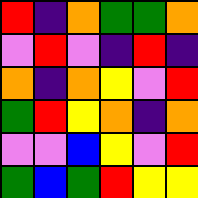[["red", "indigo", "orange", "green", "green", "orange"], ["violet", "red", "violet", "indigo", "red", "indigo"], ["orange", "indigo", "orange", "yellow", "violet", "red"], ["green", "red", "yellow", "orange", "indigo", "orange"], ["violet", "violet", "blue", "yellow", "violet", "red"], ["green", "blue", "green", "red", "yellow", "yellow"]]